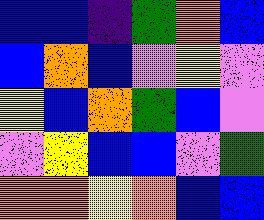[["blue", "blue", "indigo", "green", "orange", "blue"], ["blue", "orange", "blue", "violet", "yellow", "violet"], ["yellow", "blue", "orange", "green", "blue", "violet"], ["violet", "yellow", "blue", "blue", "violet", "green"], ["orange", "orange", "yellow", "orange", "blue", "blue"]]